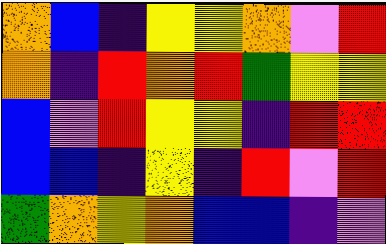[["orange", "blue", "indigo", "yellow", "yellow", "orange", "violet", "red"], ["orange", "indigo", "red", "orange", "red", "green", "yellow", "yellow"], ["blue", "violet", "red", "yellow", "yellow", "indigo", "red", "red"], ["blue", "blue", "indigo", "yellow", "indigo", "red", "violet", "red"], ["green", "orange", "yellow", "orange", "blue", "blue", "indigo", "violet"]]